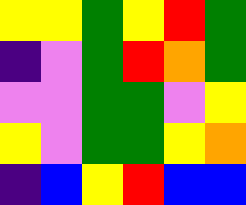[["yellow", "yellow", "green", "yellow", "red", "green"], ["indigo", "violet", "green", "red", "orange", "green"], ["violet", "violet", "green", "green", "violet", "yellow"], ["yellow", "violet", "green", "green", "yellow", "orange"], ["indigo", "blue", "yellow", "red", "blue", "blue"]]